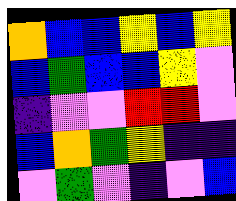[["orange", "blue", "blue", "yellow", "blue", "yellow"], ["blue", "green", "blue", "blue", "yellow", "violet"], ["indigo", "violet", "violet", "red", "red", "violet"], ["blue", "orange", "green", "yellow", "indigo", "indigo"], ["violet", "green", "violet", "indigo", "violet", "blue"]]